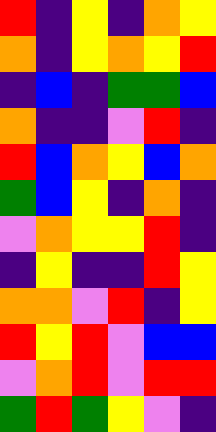[["red", "indigo", "yellow", "indigo", "orange", "yellow"], ["orange", "indigo", "yellow", "orange", "yellow", "red"], ["indigo", "blue", "indigo", "green", "green", "blue"], ["orange", "indigo", "indigo", "violet", "red", "indigo"], ["red", "blue", "orange", "yellow", "blue", "orange"], ["green", "blue", "yellow", "indigo", "orange", "indigo"], ["violet", "orange", "yellow", "yellow", "red", "indigo"], ["indigo", "yellow", "indigo", "indigo", "red", "yellow"], ["orange", "orange", "violet", "red", "indigo", "yellow"], ["red", "yellow", "red", "violet", "blue", "blue"], ["violet", "orange", "red", "violet", "red", "red"], ["green", "red", "green", "yellow", "violet", "indigo"]]